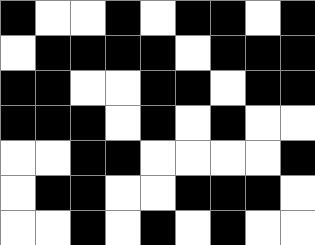[["black", "white", "white", "black", "white", "black", "black", "white", "black"], ["white", "black", "black", "black", "black", "white", "black", "black", "black"], ["black", "black", "white", "white", "black", "black", "white", "black", "black"], ["black", "black", "black", "white", "black", "white", "black", "white", "white"], ["white", "white", "black", "black", "white", "white", "white", "white", "black"], ["white", "black", "black", "white", "white", "black", "black", "black", "white"], ["white", "white", "black", "white", "black", "white", "black", "white", "white"]]